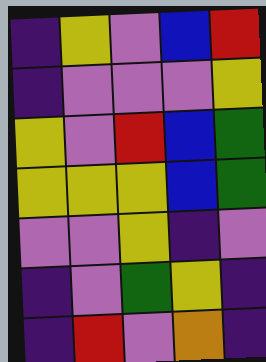[["indigo", "yellow", "violet", "blue", "red"], ["indigo", "violet", "violet", "violet", "yellow"], ["yellow", "violet", "red", "blue", "green"], ["yellow", "yellow", "yellow", "blue", "green"], ["violet", "violet", "yellow", "indigo", "violet"], ["indigo", "violet", "green", "yellow", "indigo"], ["indigo", "red", "violet", "orange", "indigo"]]